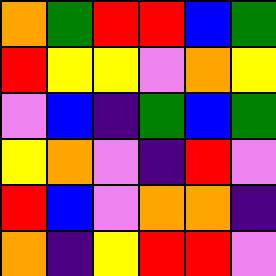[["orange", "green", "red", "red", "blue", "green"], ["red", "yellow", "yellow", "violet", "orange", "yellow"], ["violet", "blue", "indigo", "green", "blue", "green"], ["yellow", "orange", "violet", "indigo", "red", "violet"], ["red", "blue", "violet", "orange", "orange", "indigo"], ["orange", "indigo", "yellow", "red", "red", "violet"]]